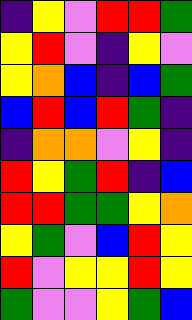[["indigo", "yellow", "violet", "red", "red", "green"], ["yellow", "red", "violet", "indigo", "yellow", "violet"], ["yellow", "orange", "blue", "indigo", "blue", "green"], ["blue", "red", "blue", "red", "green", "indigo"], ["indigo", "orange", "orange", "violet", "yellow", "indigo"], ["red", "yellow", "green", "red", "indigo", "blue"], ["red", "red", "green", "green", "yellow", "orange"], ["yellow", "green", "violet", "blue", "red", "yellow"], ["red", "violet", "yellow", "yellow", "red", "yellow"], ["green", "violet", "violet", "yellow", "green", "blue"]]